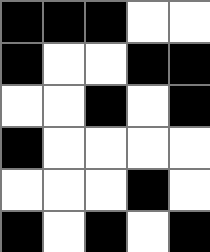[["black", "black", "black", "white", "white"], ["black", "white", "white", "black", "black"], ["white", "white", "black", "white", "black"], ["black", "white", "white", "white", "white"], ["white", "white", "white", "black", "white"], ["black", "white", "black", "white", "black"]]